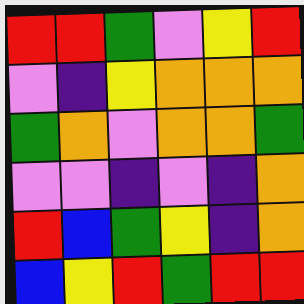[["red", "red", "green", "violet", "yellow", "red"], ["violet", "indigo", "yellow", "orange", "orange", "orange"], ["green", "orange", "violet", "orange", "orange", "green"], ["violet", "violet", "indigo", "violet", "indigo", "orange"], ["red", "blue", "green", "yellow", "indigo", "orange"], ["blue", "yellow", "red", "green", "red", "red"]]